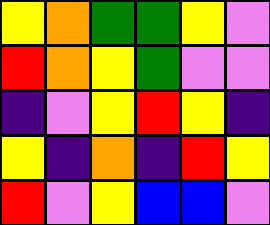[["yellow", "orange", "green", "green", "yellow", "violet"], ["red", "orange", "yellow", "green", "violet", "violet"], ["indigo", "violet", "yellow", "red", "yellow", "indigo"], ["yellow", "indigo", "orange", "indigo", "red", "yellow"], ["red", "violet", "yellow", "blue", "blue", "violet"]]